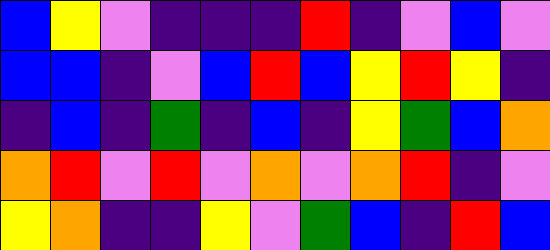[["blue", "yellow", "violet", "indigo", "indigo", "indigo", "red", "indigo", "violet", "blue", "violet"], ["blue", "blue", "indigo", "violet", "blue", "red", "blue", "yellow", "red", "yellow", "indigo"], ["indigo", "blue", "indigo", "green", "indigo", "blue", "indigo", "yellow", "green", "blue", "orange"], ["orange", "red", "violet", "red", "violet", "orange", "violet", "orange", "red", "indigo", "violet"], ["yellow", "orange", "indigo", "indigo", "yellow", "violet", "green", "blue", "indigo", "red", "blue"]]